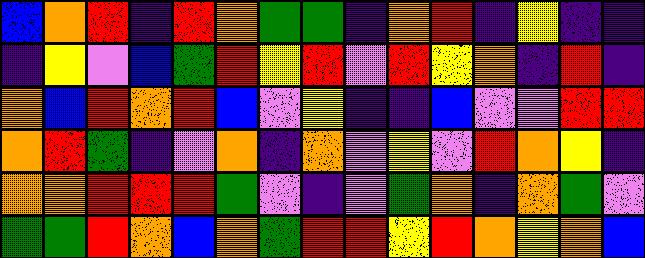[["blue", "orange", "red", "indigo", "red", "orange", "green", "green", "indigo", "orange", "red", "indigo", "yellow", "indigo", "indigo"], ["indigo", "yellow", "violet", "blue", "green", "red", "yellow", "red", "violet", "red", "yellow", "orange", "indigo", "red", "indigo"], ["orange", "blue", "red", "orange", "red", "blue", "violet", "yellow", "indigo", "indigo", "blue", "violet", "violet", "red", "red"], ["orange", "red", "green", "indigo", "violet", "orange", "indigo", "orange", "violet", "yellow", "violet", "red", "orange", "yellow", "indigo"], ["orange", "orange", "red", "red", "red", "green", "violet", "indigo", "violet", "green", "orange", "indigo", "orange", "green", "violet"], ["green", "green", "red", "orange", "blue", "orange", "green", "red", "red", "yellow", "red", "orange", "yellow", "orange", "blue"]]